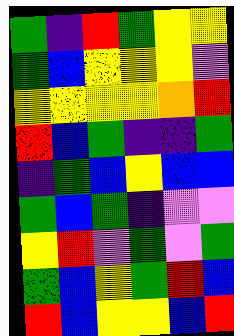[["green", "indigo", "red", "green", "yellow", "yellow"], ["green", "blue", "yellow", "yellow", "yellow", "violet"], ["yellow", "yellow", "yellow", "yellow", "orange", "red"], ["red", "blue", "green", "indigo", "indigo", "green"], ["indigo", "green", "blue", "yellow", "blue", "blue"], ["green", "blue", "green", "indigo", "violet", "violet"], ["yellow", "red", "violet", "green", "violet", "green"], ["green", "blue", "yellow", "green", "red", "blue"], ["red", "blue", "yellow", "yellow", "blue", "red"]]